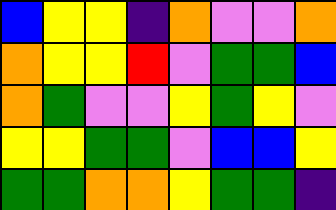[["blue", "yellow", "yellow", "indigo", "orange", "violet", "violet", "orange"], ["orange", "yellow", "yellow", "red", "violet", "green", "green", "blue"], ["orange", "green", "violet", "violet", "yellow", "green", "yellow", "violet"], ["yellow", "yellow", "green", "green", "violet", "blue", "blue", "yellow"], ["green", "green", "orange", "orange", "yellow", "green", "green", "indigo"]]